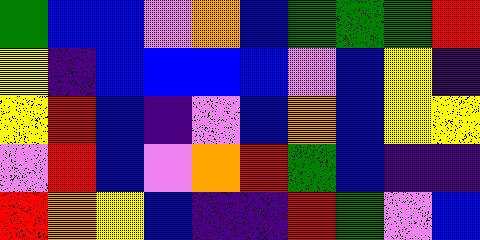[["green", "blue", "blue", "violet", "orange", "blue", "green", "green", "green", "red"], ["yellow", "indigo", "blue", "blue", "blue", "blue", "violet", "blue", "yellow", "indigo"], ["yellow", "red", "blue", "indigo", "violet", "blue", "orange", "blue", "yellow", "yellow"], ["violet", "red", "blue", "violet", "orange", "red", "green", "blue", "indigo", "indigo"], ["red", "orange", "yellow", "blue", "indigo", "indigo", "red", "green", "violet", "blue"]]